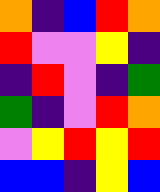[["orange", "indigo", "blue", "red", "orange"], ["red", "violet", "violet", "yellow", "indigo"], ["indigo", "red", "violet", "indigo", "green"], ["green", "indigo", "violet", "red", "orange"], ["violet", "yellow", "red", "yellow", "red"], ["blue", "blue", "indigo", "yellow", "blue"]]